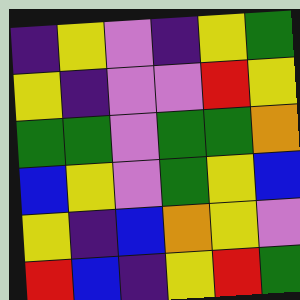[["indigo", "yellow", "violet", "indigo", "yellow", "green"], ["yellow", "indigo", "violet", "violet", "red", "yellow"], ["green", "green", "violet", "green", "green", "orange"], ["blue", "yellow", "violet", "green", "yellow", "blue"], ["yellow", "indigo", "blue", "orange", "yellow", "violet"], ["red", "blue", "indigo", "yellow", "red", "green"]]